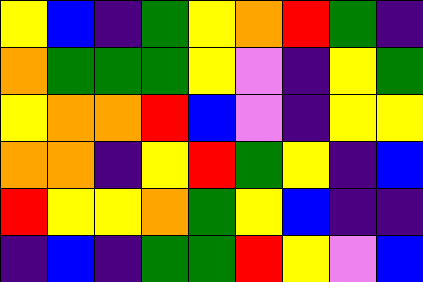[["yellow", "blue", "indigo", "green", "yellow", "orange", "red", "green", "indigo"], ["orange", "green", "green", "green", "yellow", "violet", "indigo", "yellow", "green"], ["yellow", "orange", "orange", "red", "blue", "violet", "indigo", "yellow", "yellow"], ["orange", "orange", "indigo", "yellow", "red", "green", "yellow", "indigo", "blue"], ["red", "yellow", "yellow", "orange", "green", "yellow", "blue", "indigo", "indigo"], ["indigo", "blue", "indigo", "green", "green", "red", "yellow", "violet", "blue"]]